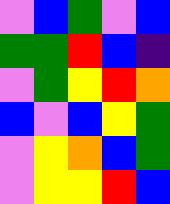[["violet", "blue", "green", "violet", "blue"], ["green", "green", "red", "blue", "indigo"], ["violet", "green", "yellow", "red", "orange"], ["blue", "violet", "blue", "yellow", "green"], ["violet", "yellow", "orange", "blue", "green"], ["violet", "yellow", "yellow", "red", "blue"]]